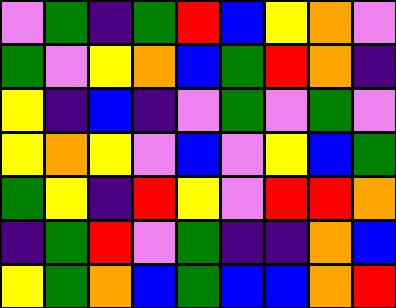[["violet", "green", "indigo", "green", "red", "blue", "yellow", "orange", "violet"], ["green", "violet", "yellow", "orange", "blue", "green", "red", "orange", "indigo"], ["yellow", "indigo", "blue", "indigo", "violet", "green", "violet", "green", "violet"], ["yellow", "orange", "yellow", "violet", "blue", "violet", "yellow", "blue", "green"], ["green", "yellow", "indigo", "red", "yellow", "violet", "red", "red", "orange"], ["indigo", "green", "red", "violet", "green", "indigo", "indigo", "orange", "blue"], ["yellow", "green", "orange", "blue", "green", "blue", "blue", "orange", "red"]]